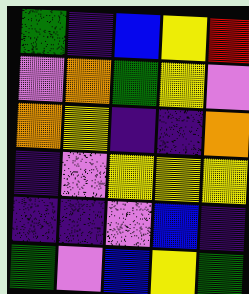[["green", "indigo", "blue", "yellow", "red"], ["violet", "orange", "green", "yellow", "violet"], ["orange", "yellow", "indigo", "indigo", "orange"], ["indigo", "violet", "yellow", "yellow", "yellow"], ["indigo", "indigo", "violet", "blue", "indigo"], ["green", "violet", "blue", "yellow", "green"]]